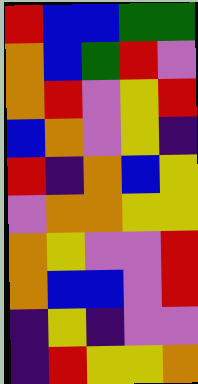[["red", "blue", "blue", "green", "green"], ["orange", "blue", "green", "red", "violet"], ["orange", "red", "violet", "yellow", "red"], ["blue", "orange", "violet", "yellow", "indigo"], ["red", "indigo", "orange", "blue", "yellow"], ["violet", "orange", "orange", "yellow", "yellow"], ["orange", "yellow", "violet", "violet", "red"], ["orange", "blue", "blue", "violet", "red"], ["indigo", "yellow", "indigo", "violet", "violet"], ["indigo", "red", "yellow", "yellow", "orange"]]